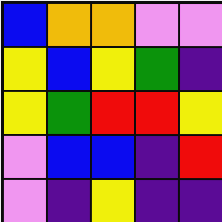[["blue", "orange", "orange", "violet", "violet"], ["yellow", "blue", "yellow", "green", "indigo"], ["yellow", "green", "red", "red", "yellow"], ["violet", "blue", "blue", "indigo", "red"], ["violet", "indigo", "yellow", "indigo", "indigo"]]